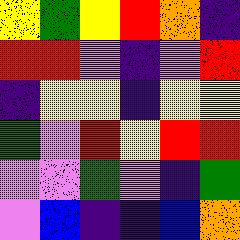[["yellow", "green", "yellow", "red", "orange", "indigo"], ["red", "red", "violet", "indigo", "violet", "red"], ["indigo", "yellow", "yellow", "indigo", "yellow", "yellow"], ["green", "violet", "red", "yellow", "red", "red"], ["violet", "violet", "green", "violet", "indigo", "green"], ["violet", "blue", "indigo", "indigo", "blue", "orange"]]